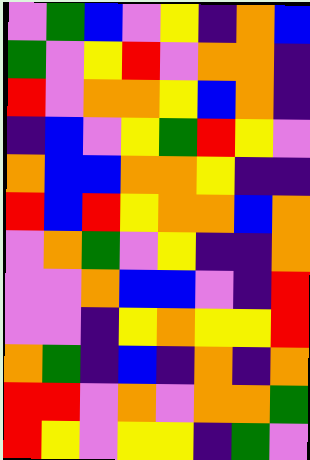[["violet", "green", "blue", "violet", "yellow", "indigo", "orange", "blue"], ["green", "violet", "yellow", "red", "violet", "orange", "orange", "indigo"], ["red", "violet", "orange", "orange", "yellow", "blue", "orange", "indigo"], ["indigo", "blue", "violet", "yellow", "green", "red", "yellow", "violet"], ["orange", "blue", "blue", "orange", "orange", "yellow", "indigo", "indigo"], ["red", "blue", "red", "yellow", "orange", "orange", "blue", "orange"], ["violet", "orange", "green", "violet", "yellow", "indigo", "indigo", "orange"], ["violet", "violet", "orange", "blue", "blue", "violet", "indigo", "red"], ["violet", "violet", "indigo", "yellow", "orange", "yellow", "yellow", "red"], ["orange", "green", "indigo", "blue", "indigo", "orange", "indigo", "orange"], ["red", "red", "violet", "orange", "violet", "orange", "orange", "green"], ["red", "yellow", "violet", "yellow", "yellow", "indigo", "green", "violet"]]